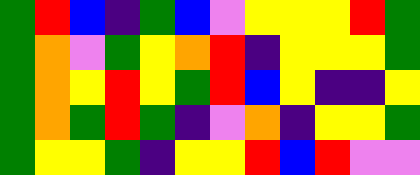[["green", "red", "blue", "indigo", "green", "blue", "violet", "yellow", "yellow", "yellow", "red", "green"], ["green", "orange", "violet", "green", "yellow", "orange", "red", "indigo", "yellow", "yellow", "yellow", "green"], ["green", "orange", "yellow", "red", "yellow", "green", "red", "blue", "yellow", "indigo", "indigo", "yellow"], ["green", "orange", "green", "red", "green", "indigo", "violet", "orange", "indigo", "yellow", "yellow", "green"], ["green", "yellow", "yellow", "green", "indigo", "yellow", "yellow", "red", "blue", "red", "violet", "violet"]]